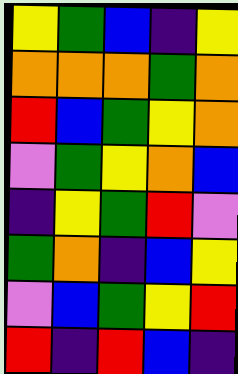[["yellow", "green", "blue", "indigo", "yellow"], ["orange", "orange", "orange", "green", "orange"], ["red", "blue", "green", "yellow", "orange"], ["violet", "green", "yellow", "orange", "blue"], ["indigo", "yellow", "green", "red", "violet"], ["green", "orange", "indigo", "blue", "yellow"], ["violet", "blue", "green", "yellow", "red"], ["red", "indigo", "red", "blue", "indigo"]]